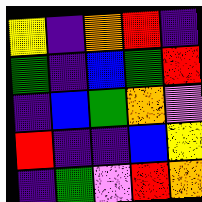[["yellow", "indigo", "orange", "red", "indigo"], ["green", "indigo", "blue", "green", "red"], ["indigo", "blue", "green", "orange", "violet"], ["red", "indigo", "indigo", "blue", "yellow"], ["indigo", "green", "violet", "red", "orange"]]